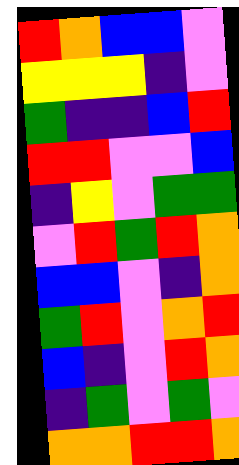[["red", "orange", "blue", "blue", "violet"], ["yellow", "yellow", "yellow", "indigo", "violet"], ["green", "indigo", "indigo", "blue", "red"], ["red", "red", "violet", "violet", "blue"], ["indigo", "yellow", "violet", "green", "green"], ["violet", "red", "green", "red", "orange"], ["blue", "blue", "violet", "indigo", "orange"], ["green", "red", "violet", "orange", "red"], ["blue", "indigo", "violet", "red", "orange"], ["indigo", "green", "violet", "green", "violet"], ["orange", "orange", "red", "red", "orange"]]